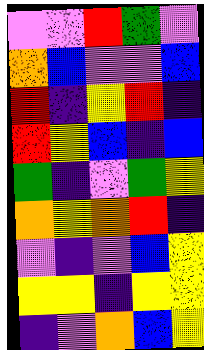[["violet", "violet", "red", "green", "violet"], ["orange", "blue", "violet", "violet", "blue"], ["red", "indigo", "yellow", "red", "indigo"], ["red", "yellow", "blue", "indigo", "blue"], ["green", "indigo", "violet", "green", "yellow"], ["orange", "yellow", "orange", "red", "indigo"], ["violet", "indigo", "violet", "blue", "yellow"], ["yellow", "yellow", "indigo", "yellow", "yellow"], ["indigo", "violet", "orange", "blue", "yellow"]]